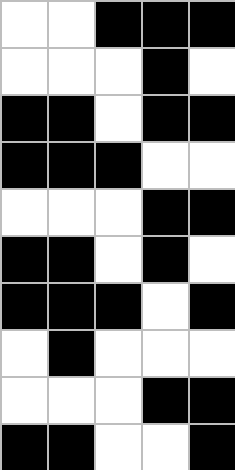[["white", "white", "black", "black", "black"], ["white", "white", "white", "black", "white"], ["black", "black", "white", "black", "black"], ["black", "black", "black", "white", "white"], ["white", "white", "white", "black", "black"], ["black", "black", "white", "black", "white"], ["black", "black", "black", "white", "black"], ["white", "black", "white", "white", "white"], ["white", "white", "white", "black", "black"], ["black", "black", "white", "white", "black"]]